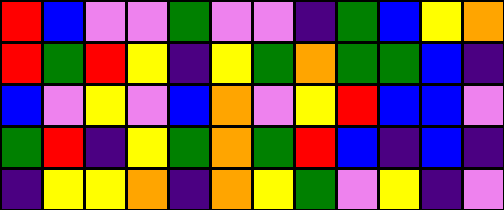[["red", "blue", "violet", "violet", "green", "violet", "violet", "indigo", "green", "blue", "yellow", "orange"], ["red", "green", "red", "yellow", "indigo", "yellow", "green", "orange", "green", "green", "blue", "indigo"], ["blue", "violet", "yellow", "violet", "blue", "orange", "violet", "yellow", "red", "blue", "blue", "violet"], ["green", "red", "indigo", "yellow", "green", "orange", "green", "red", "blue", "indigo", "blue", "indigo"], ["indigo", "yellow", "yellow", "orange", "indigo", "orange", "yellow", "green", "violet", "yellow", "indigo", "violet"]]